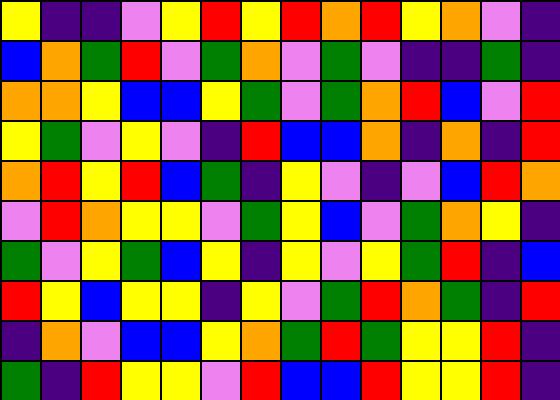[["yellow", "indigo", "indigo", "violet", "yellow", "red", "yellow", "red", "orange", "red", "yellow", "orange", "violet", "indigo"], ["blue", "orange", "green", "red", "violet", "green", "orange", "violet", "green", "violet", "indigo", "indigo", "green", "indigo"], ["orange", "orange", "yellow", "blue", "blue", "yellow", "green", "violet", "green", "orange", "red", "blue", "violet", "red"], ["yellow", "green", "violet", "yellow", "violet", "indigo", "red", "blue", "blue", "orange", "indigo", "orange", "indigo", "red"], ["orange", "red", "yellow", "red", "blue", "green", "indigo", "yellow", "violet", "indigo", "violet", "blue", "red", "orange"], ["violet", "red", "orange", "yellow", "yellow", "violet", "green", "yellow", "blue", "violet", "green", "orange", "yellow", "indigo"], ["green", "violet", "yellow", "green", "blue", "yellow", "indigo", "yellow", "violet", "yellow", "green", "red", "indigo", "blue"], ["red", "yellow", "blue", "yellow", "yellow", "indigo", "yellow", "violet", "green", "red", "orange", "green", "indigo", "red"], ["indigo", "orange", "violet", "blue", "blue", "yellow", "orange", "green", "red", "green", "yellow", "yellow", "red", "indigo"], ["green", "indigo", "red", "yellow", "yellow", "violet", "red", "blue", "blue", "red", "yellow", "yellow", "red", "indigo"]]